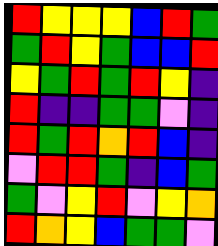[["red", "yellow", "yellow", "yellow", "blue", "red", "green"], ["green", "red", "yellow", "green", "blue", "blue", "red"], ["yellow", "green", "red", "green", "red", "yellow", "indigo"], ["red", "indigo", "indigo", "green", "green", "violet", "indigo"], ["red", "green", "red", "orange", "red", "blue", "indigo"], ["violet", "red", "red", "green", "indigo", "blue", "green"], ["green", "violet", "yellow", "red", "violet", "yellow", "orange"], ["red", "orange", "yellow", "blue", "green", "green", "violet"]]